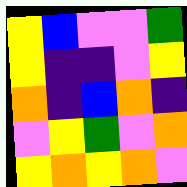[["yellow", "blue", "violet", "violet", "green"], ["yellow", "indigo", "indigo", "violet", "yellow"], ["orange", "indigo", "blue", "orange", "indigo"], ["violet", "yellow", "green", "violet", "orange"], ["yellow", "orange", "yellow", "orange", "violet"]]